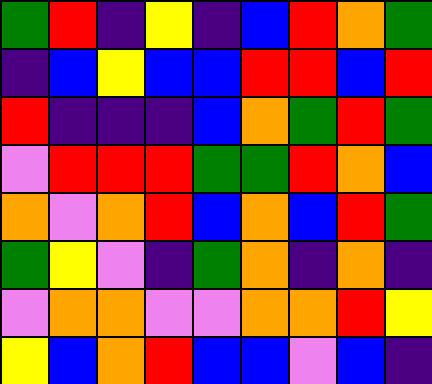[["green", "red", "indigo", "yellow", "indigo", "blue", "red", "orange", "green"], ["indigo", "blue", "yellow", "blue", "blue", "red", "red", "blue", "red"], ["red", "indigo", "indigo", "indigo", "blue", "orange", "green", "red", "green"], ["violet", "red", "red", "red", "green", "green", "red", "orange", "blue"], ["orange", "violet", "orange", "red", "blue", "orange", "blue", "red", "green"], ["green", "yellow", "violet", "indigo", "green", "orange", "indigo", "orange", "indigo"], ["violet", "orange", "orange", "violet", "violet", "orange", "orange", "red", "yellow"], ["yellow", "blue", "orange", "red", "blue", "blue", "violet", "blue", "indigo"]]